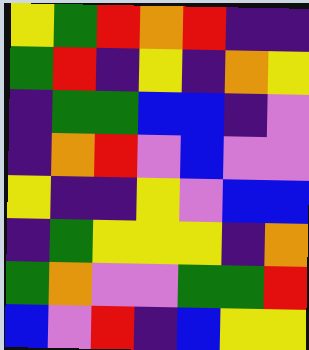[["yellow", "green", "red", "orange", "red", "indigo", "indigo"], ["green", "red", "indigo", "yellow", "indigo", "orange", "yellow"], ["indigo", "green", "green", "blue", "blue", "indigo", "violet"], ["indigo", "orange", "red", "violet", "blue", "violet", "violet"], ["yellow", "indigo", "indigo", "yellow", "violet", "blue", "blue"], ["indigo", "green", "yellow", "yellow", "yellow", "indigo", "orange"], ["green", "orange", "violet", "violet", "green", "green", "red"], ["blue", "violet", "red", "indigo", "blue", "yellow", "yellow"]]